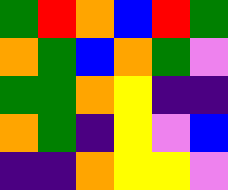[["green", "red", "orange", "blue", "red", "green"], ["orange", "green", "blue", "orange", "green", "violet"], ["green", "green", "orange", "yellow", "indigo", "indigo"], ["orange", "green", "indigo", "yellow", "violet", "blue"], ["indigo", "indigo", "orange", "yellow", "yellow", "violet"]]